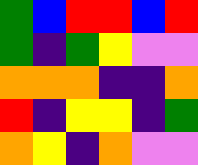[["green", "blue", "red", "red", "blue", "red"], ["green", "indigo", "green", "yellow", "violet", "violet"], ["orange", "orange", "orange", "indigo", "indigo", "orange"], ["red", "indigo", "yellow", "yellow", "indigo", "green"], ["orange", "yellow", "indigo", "orange", "violet", "violet"]]